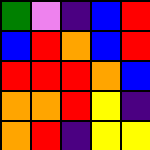[["green", "violet", "indigo", "blue", "red"], ["blue", "red", "orange", "blue", "red"], ["red", "red", "red", "orange", "blue"], ["orange", "orange", "red", "yellow", "indigo"], ["orange", "red", "indigo", "yellow", "yellow"]]